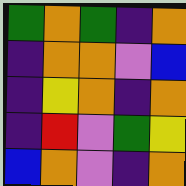[["green", "orange", "green", "indigo", "orange"], ["indigo", "orange", "orange", "violet", "blue"], ["indigo", "yellow", "orange", "indigo", "orange"], ["indigo", "red", "violet", "green", "yellow"], ["blue", "orange", "violet", "indigo", "orange"]]